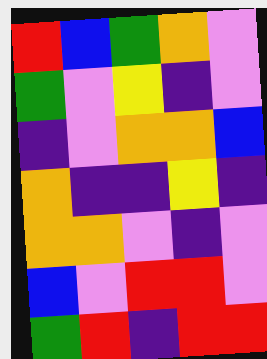[["red", "blue", "green", "orange", "violet"], ["green", "violet", "yellow", "indigo", "violet"], ["indigo", "violet", "orange", "orange", "blue"], ["orange", "indigo", "indigo", "yellow", "indigo"], ["orange", "orange", "violet", "indigo", "violet"], ["blue", "violet", "red", "red", "violet"], ["green", "red", "indigo", "red", "red"]]